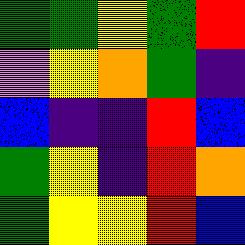[["green", "green", "yellow", "green", "red"], ["violet", "yellow", "orange", "green", "indigo"], ["blue", "indigo", "indigo", "red", "blue"], ["green", "yellow", "indigo", "red", "orange"], ["green", "yellow", "yellow", "red", "blue"]]